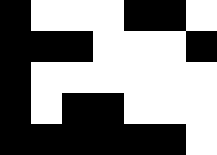[["black", "white", "white", "white", "black", "black", "white"], ["black", "black", "black", "white", "white", "white", "black"], ["black", "white", "white", "white", "white", "white", "white"], ["black", "white", "black", "black", "white", "white", "white"], ["black", "black", "black", "black", "black", "black", "white"]]